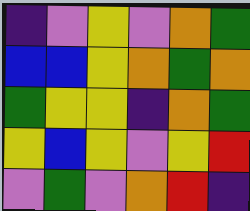[["indigo", "violet", "yellow", "violet", "orange", "green"], ["blue", "blue", "yellow", "orange", "green", "orange"], ["green", "yellow", "yellow", "indigo", "orange", "green"], ["yellow", "blue", "yellow", "violet", "yellow", "red"], ["violet", "green", "violet", "orange", "red", "indigo"]]